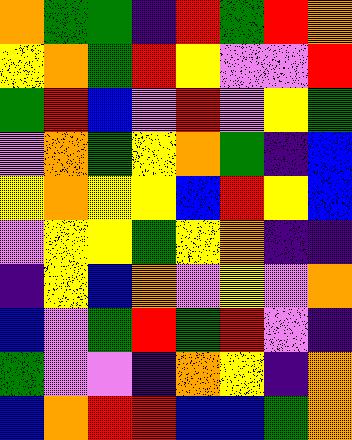[["orange", "green", "green", "indigo", "red", "green", "red", "orange"], ["yellow", "orange", "green", "red", "yellow", "violet", "violet", "red"], ["green", "red", "blue", "violet", "red", "violet", "yellow", "green"], ["violet", "orange", "green", "yellow", "orange", "green", "indigo", "blue"], ["yellow", "orange", "yellow", "yellow", "blue", "red", "yellow", "blue"], ["violet", "yellow", "yellow", "green", "yellow", "orange", "indigo", "indigo"], ["indigo", "yellow", "blue", "orange", "violet", "yellow", "violet", "orange"], ["blue", "violet", "green", "red", "green", "red", "violet", "indigo"], ["green", "violet", "violet", "indigo", "orange", "yellow", "indigo", "orange"], ["blue", "orange", "red", "red", "blue", "blue", "green", "orange"]]